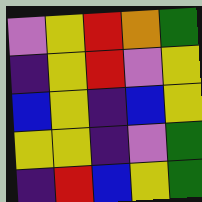[["violet", "yellow", "red", "orange", "green"], ["indigo", "yellow", "red", "violet", "yellow"], ["blue", "yellow", "indigo", "blue", "yellow"], ["yellow", "yellow", "indigo", "violet", "green"], ["indigo", "red", "blue", "yellow", "green"]]